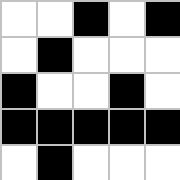[["white", "white", "black", "white", "black"], ["white", "black", "white", "white", "white"], ["black", "white", "white", "black", "white"], ["black", "black", "black", "black", "black"], ["white", "black", "white", "white", "white"]]